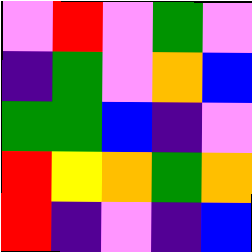[["violet", "red", "violet", "green", "violet"], ["indigo", "green", "violet", "orange", "blue"], ["green", "green", "blue", "indigo", "violet"], ["red", "yellow", "orange", "green", "orange"], ["red", "indigo", "violet", "indigo", "blue"]]